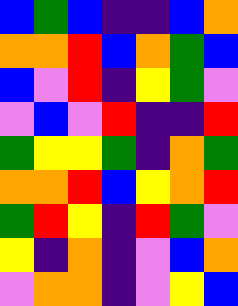[["blue", "green", "blue", "indigo", "indigo", "blue", "orange"], ["orange", "orange", "red", "blue", "orange", "green", "blue"], ["blue", "violet", "red", "indigo", "yellow", "green", "violet"], ["violet", "blue", "violet", "red", "indigo", "indigo", "red"], ["green", "yellow", "yellow", "green", "indigo", "orange", "green"], ["orange", "orange", "red", "blue", "yellow", "orange", "red"], ["green", "red", "yellow", "indigo", "red", "green", "violet"], ["yellow", "indigo", "orange", "indigo", "violet", "blue", "orange"], ["violet", "orange", "orange", "indigo", "violet", "yellow", "blue"]]